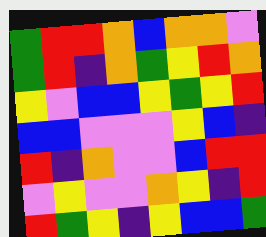[["green", "red", "red", "orange", "blue", "orange", "orange", "violet"], ["green", "red", "indigo", "orange", "green", "yellow", "red", "orange"], ["yellow", "violet", "blue", "blue", "yellow", "green", "yellow", "red"], ["blue", "blue", "violet", "violet", "violet", "yellow", "blue", "indigo"], ["red", "indigo", "orange", "violet", "violet", "blue", "red", "red"], ["violet", "yellow", "violet", "violet", "orange", "yellow", "indigo", "red"], ["red", "green", "yellow", "indigo", "yellow", "blue", "blue", "green"]]